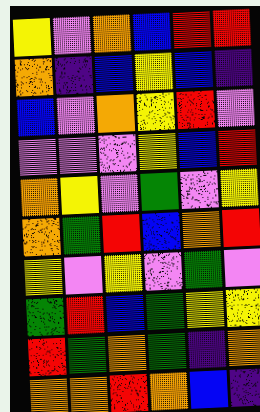[["yellow", "violet", "orange", "blue", "red", "red"], ["orange", "indigo", "blue", "yellow", "blue", "indigo"], ["blue", "violet", "orange", "yellow", "red", "violet"], ["violet", "violet", "violet", "yellow", "blue", "red"], ["orange", "yellow", "violet", "green", "violet", "yellow"], ["orange", "green", "red", "blue", "orange", "red"], ["yellow", "violet", "yellow", "violet", "green", "violet"], ["green", "red", "blue", "green", "yellow", "yellow"], ["red", "green", "orange", "green", "indigo", "orange"], ["orange", "orange", "red", "orange", "blue", "indigo"]]